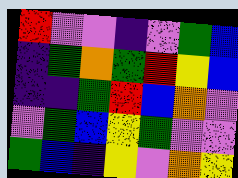[["red", "violet", "violet", "indigo", "violet", "green", "blue"], ["indigo", "green", "orange", "green", "red", "yellow", "blue"], ["indigo", "indigo", "green", "red", "blue", "orange", "violet"], ["violet", "green", "blue", "yellow", "green", "violet", "violet"], ["green", "blue", "indigo", "yellow", "violet", "orange", "yellow"]]